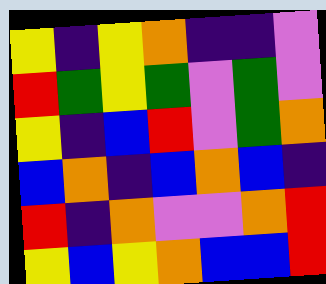[["yellow", "indigo", "yellow", "orange", "indigo", "indigo", "violet"], ["red", "green", "yellow", "green", "violet", "green", "violet"], ["yellow", "indigo", "blue", "red", "violet", "green", "orange"], ["blue", "orange", "indigo", "blue", "orange", "blue", "indigo"], ["red", "indigo", "orange", "violet", "violet", "orange", "red"], ["yellow", "blue", "yellow", "orange", "blue", "blue", "red"]]